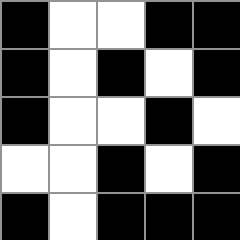[["black", "white", "white", "black", "black"], ["black", "white", "black", "white", "black"], ["black", "white", "white", "black", "white"], ["white", "white", "black", "white", "black"], ["black", "white", "black", "black", "black"]]